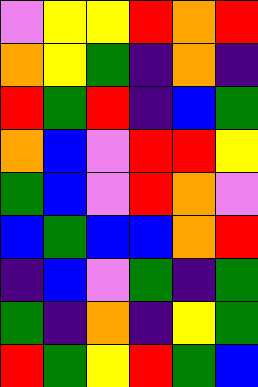[["violet", "yellow", "yellow", "red", "orange", "red"], ["orange", "yellow", "green", "indigo", "orange", "indigo"], ["red", "green", "red", "indigo", "blue", "green"], ["orange", "blue", "violet", "red", "red", "yellow"], ["green", "blue", "violet", "red", "orange", "violet"], ["blue", "green", "blue", "blue", "orange", "red"], ["indigo", "blue", "violet", "green", "indigo", "green"], ["green", "indigo", "orange", "indigo", "yellow", "green"], ["red", "green", "yellow", "red", "green", "blue"]]